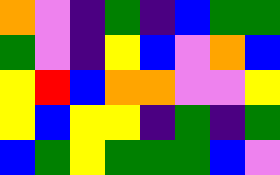[["orange", "violet", "indigo", "green", "indigo", "blue", "green", "green"], ["green", "violet", "indigo", "yellow", "blue", "violet", "orange", "blue"], ["yellow", "red", "blue", "orange", "orange", "violet", "violet", "yellow"], ["yellow", "blue", "yellow", "yellow", "indigo", "green", "indigo", "green"], ["blue", "green", "yellow", "green", "green", "green", "blue", "violet"]]